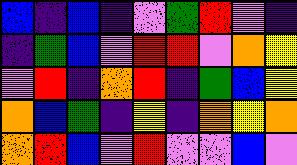[["blue", "indigo", "blue", "indigo", "violet", "green", "red", "violet", "indigo"], ["indigo", "green", "blue", "violet", "red", "red", "violet", "orange", "yellow"], ["violet", "red", "indigo", "orange", "red", "indigo", "green", "blue", "yellow"], ["orange", "blue", "green", "indigo", "yellow", "indigo", "orange", "yellow", "orange"], ["orange", "red", "blue", "violet", "red", "violet", "violet", "blue", "violet"]]